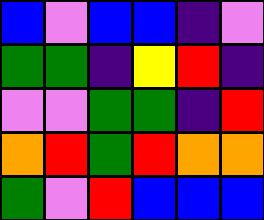[["blue", "violet", "blue", "blue", "indigo", "violet"], ["green", "green", "indigo", "yellow", "red", "indigo"], ["violet", "violet", "green", "green", "indigo", "red"], ["orange", "red", "green", "red", "orange", "orange"], ["green", "violet", "red", "blue", "blue", "blue"]]